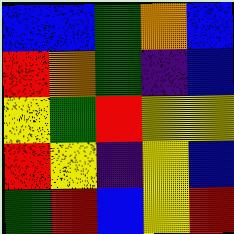[["blue", "blue", "green", "orange", "blue"], ["red", "orange", "green", "indigo", "blue"], ["yellow", "green", "red", "yellow", "yellow"], ["red", "yellow", "indigo", "yellow", "blue"], ["green", "red", "blue", "yellow", "red"]]